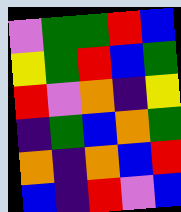[["violet", "green", "green", "red", "blue"], ["yellow", "green", "red", "blue", "green"], ["red", "violet", "orange", "indigo", "yellow"], ["indigo", "green", "blue", "orange", "green"], ["orange", "indigo", "orange", "blue", "red"], ["blue", "indigo", "red", "violet", "blue"]]